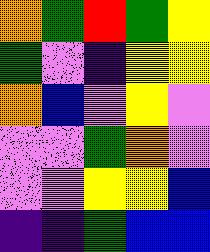[["orange", "green", "red", "green", "yellow"], ["green", "violet", "indigo", "yellow", "yellow"], ["orange", "blue", "violet", "yellow", "violet"], ["violet", "violet", "green", "orange", "violet"], ["violet", "violet", "yellow", "yellow", "blue"], ["indigo", "indigo", "green", "blue", "blue"]]